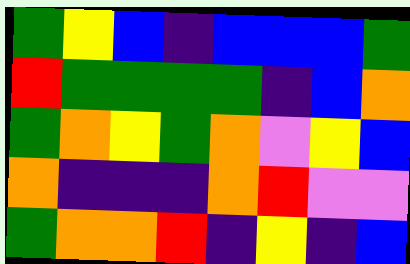[["green", "yellow", "blue", "indigo", "blue", "blue", "blue", "green"], ["red", "green", "green", "green", "green", "indigo", "blue", "orange"], ["green", "orange", "yellow", "green", "orange", "violet", "yellow", "blue"], ["orange", "indigo", "indigo", "indigo", "orange", "red", "violet", "violet"], ["green", "orange", "orange", "red", "indigo", "yellow", "indigo", "blue"]]